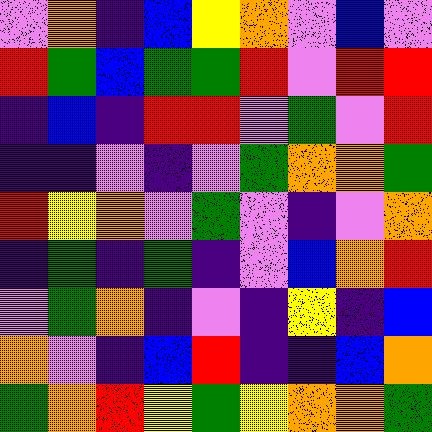[["violet", "orange", "indigo", "blue", "yellow", "orange", "violet", "blue", "violet"], ["red", "green", "blue", "green", "green", "red", "violet", "red", "red"], ["indigo", "blue", "indigo", "red", "red", "violet", "green", "violet", "red"], ["indigo", "indigo", "violet", "indigo", "violet", "green", "orange", "orange", "green"], ["red", "yellow", "orange", "violet", "green", "violet", "indigo", "violet", "orange"], ["indigo", "green", "indigo", "green", "indigo", "violet", "blue", "orange", "red"], ["violet", "green", "orange", "indigo", "violet", "indigo", "yellow", "indigo", "blue"], ["orange", "violet", "indigo", "blue", "red", "indigo", "indigo", "blue", "orange"], ["green", "orange", "red", "yellow", "green", "yellow", "orange", "orange", "green"]]